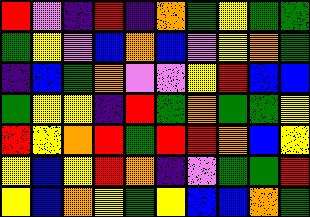[["red", "violet", "indigo", "red", "indigo", "orange", "green", "yellow", "green", "green"], ["green", "yellow", "violet", "blue", "orange", "blue", "violet", "yellow", "orange", "green"], ["indigo", "blue", "green", "orange", "violet", "violet", "yellow", "red", "blue", "blue"], ["green", "yellow", "yellow", "indigo", "red", "green", "orange", "green", "green", "yellow"], ["red", "yellow", "orange", "red", "green", "red", "red", "orange", "blue", "yellow"], ["yellow", "blue", "yellow", "red", "orange", "indigo", "violet", "green", "green", "red"], ["yellow", "blue", "orange", "yellow", "green", "yellow", "blue", "blue", "orange", "green"]]